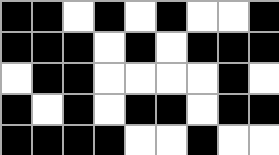[["black", "black", "white", "black", "white", "black", "white", "white", "black"], ["black", "black", "black", "white", "black", "white", "black", "black", "black"], ["white", "black", "black", "white", "white", "white", "white", "black", "white"], ["black", "white", "black", "white", "black", "black", "white", "black", "black"], ["black", "black", "black", "black", "white", "white", "black", "white", "white"]]